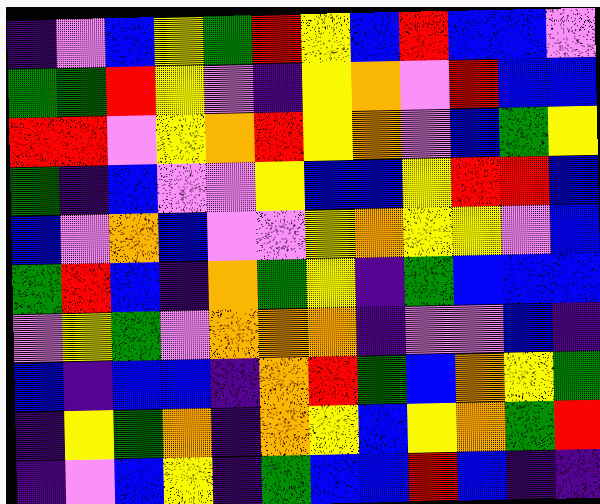[["indigo", "violet", "blue", "yellow", "green", "red", "yellow", "blue", "red", "blue", "blue", "violet"], ["green", "green", "red", "yellow", "violet", "indigo", "yellow", "orange", "violet", "red", "blue", "blue"], ["red", "red", "violet", "yellow", "orange", "red", "yellow", "orange", "violet", "blue", "green", "yellow"], ["green", "indigo", "blue", "violet", "violet", "yellow", "blue", "blue", "yellow", "red", "red", "blue"], ["blue", "violet", "orange", "blue", "violet", "violet", "yellow", "orange", "yellow", "yellow", "violet", "blue"], ["green", "red", "blue", "indigo", "orange", "green", "yellow", "indigo", "green", "blue", "blue", "blue"], ["violet", "yellow", "green", "violet", "orange", "orange", "orange", "indigo", "violet", "violet", "blue", "indigo"], ["blue", "indigo", "blue", "blue", "indigo", "orange", "red", "green", "blue", "orange", "yellow", "green"], ["indigo", "yellow", "green", "orange", "indigo", "orange", "yellow", "blue", "yellow", "orange", "green", "red"], ["indigo", "violet", "blue", "yellow", "indigo", "green", "blue", "blue", "red", "blue", "indigo", "indigo"]]